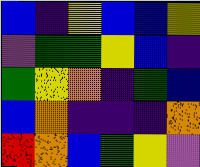[["blue", "indigo", "yellow", "blue", "blue", "yellow"], ["violet", "green", "green", "yellow", "blue", "indigo"], ["green", "yellow", "orange", "indigo", "green", "blue"], ["blue", "orange", "indigo", "indigo", "indigo", "orange"], ["red", "orange", "blue", "green", "yellow", "violet"]]